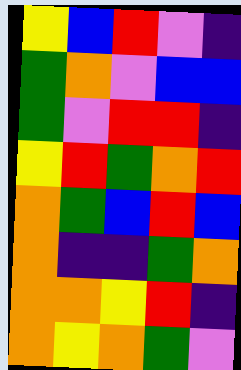[["yellow", "blue", "red", "violet", "indigo"], ["green", "orange", "violet", "blue", "blue"], ["green", "violet", "red", "red", "indigo"], ["yellow", "red", "green", "orange", "red"], ["orange", "green", "blue", "red", "blue"], ["orange", "indigo", "indigo", "green", "orange"], ["orange", "orange", "yellow", "red", "indigo"], ["orange", "yellow", "orange", "green", "violet"]]